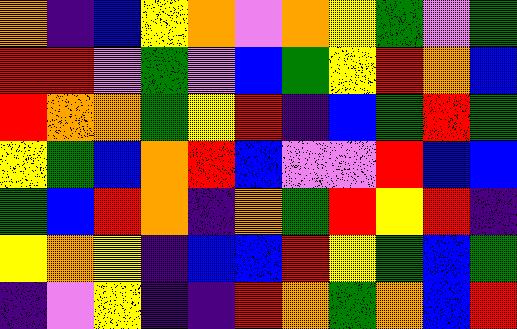[["orange", "indigo", "blue", "yellow", "orange", "violet", "orange", "yellow", "green", "violet", "green"], ["red", "red", "violet", "green", "violet", "blue", "green", "yellow", "red", "orange", "blue"], ["red", "orange", "orange", "green", "yellow", "red", "indigo", "blue", "green", "red", "green"], ["yellow", "green", "blue", "orange", "red", "blue", "violet", "violet", "red", "blue", "blue"], ["green", "blue", "red", "orange", "indigo", "orange", "green", "red", "yellow", "red", "indigo"], ["yellow", "orange", "yellow", "indigo", "blue", "blue", "red", "yellow", "green", "blue", "green"], ["indigo", "violet", "yellow", "indigo", "indigo", "red", "orange", "green", "orange", "blue", "red"]]